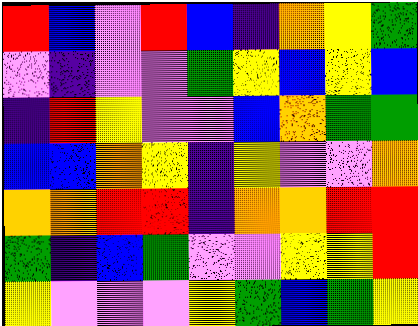[["red", "blue", "violet", "red", "blue", "indigo", "orange", "yellow", "green"], ["violet", "indigo", "violet", "violet", "green", "yellow", "blue", "yellow", "blue"], ["indigo", "red", "yellow", "violet", "violet", "blue", "orange", "green", "green"], ["blue", "blue", "orange", "yellow", "indigo", "yellow", "violet", "violet", "orange"], ["orange", "orange", "red", "red", "indigo", "orange", "orange", "red", "red"], ["green", "indigo", "blue", "green", "violet", "violet", "yellow", "yellow", "red"], ["yellow", "violet", "violet", "violet", "yellow", "green", "blue", "green", "yellow"]]